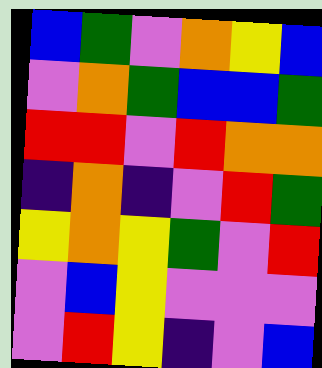[["blue", "green", "violet", "orange", "yellow", "blue"], ["violet", "orange", "green", "blue", "blue", "green"], ["red", "red", "violet", "red", "orange", "orange"], ["indigo", "orange", "indigo", "violet", "red", "green"], ["yellow", "orange", "yellow", "green", "violet", "red"], ["violet", "blue", "yellow", "violet", "violet", "violet"], ["violet", "red", "yellow", "indigo", "violet", "blue"]]